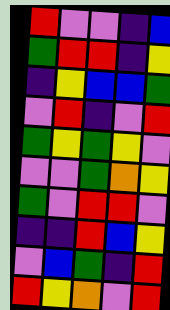[["red", "violet", "violet", "indigo", "blue"], ["green", "red", "red", "indigo", "yellow"], ["indigo", "yellow", "blue", "blue", "green"], ["violet", "red", "indigo", "violet", "red"], ["green", "yellow", "green", "yellow", "violet"], ["violet", "violet", "green", "orange", "yellow"], ["green", "violet", "red", "red", "violet"], ["indigo", "indigo", "red", "blue", "yellow"], ["violet", "blue", "green", "indigo", "red"], ["red", "yellow", "orange", "violet", "red"]]